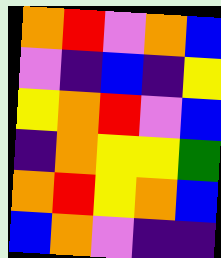[["orange", "red", "violet", "orange", "blue"], ["violet", "indigo", "blue", "indigo", "yellow"], ["yellow", "orange", "red", "violet", "blue"], ["indigo", "orange", "yellow", "yellow", "green"], ["orange", "red", "yellow", "orange", "blue"], ["blue", "orange", "violet", "indigo", "indigo"]]